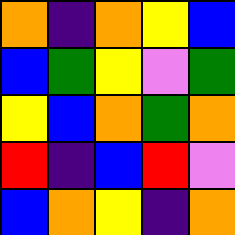[["orange", "indigo", "orange", "yellow", "blue"], ["blue", "green", "yellow", "violet", "green"], ["yellow", "blue", "orange", "green", "orange"], ["red", "indigo", "blue", "red", "violet"], ["blue", "orange", "yellow", "indigo", "orange"]]